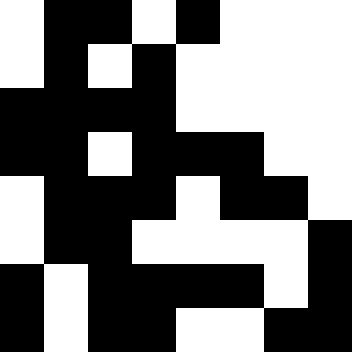[["white", "black", "black", "white", "black", "white", "white", "white"], ["white", "black", "white", "black", "white", "white", "white", "white"], ["black", "black", "black", "black", "white", "white", "white", "white"], ["black", "black", "white", "black", "black", "black", "white", "white"], ["white", "black", "black", "black", "white", "black", "black", "white"], ["white", "black", "black", "white", "white", "white", "white", "black"], ["black", "white", "black", "black", "black", "black", "white", "black"], ["black", "white", "black", "black", "white", "white", "black", "black"]]